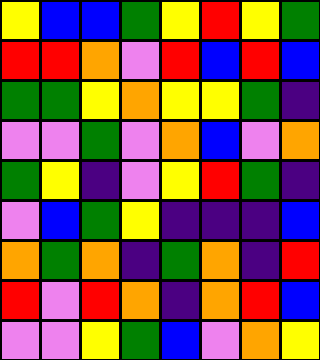[["yellow", "blue", "blue", "green", "yellow", "red", "yellow", "green"], ["red", "red", "orange", "violet", "red", "blue", "red", "blue"], ["green", "green", "yellow", "orange", "yellow", "yellow", "green", "indigo"], ["violet", "violet", "green", "violet", "orange", "blue", "violet", "orange"], ["green", "yellow", "indigo", "violet", "yellow", "red", "green", "indigo"], ["violet", "blue", "green", "yellow", "indigo", "indigo", "indigo", "blue"], ["orange", "green", "orange", "indigo", "green", "orange", "indigo", "red"], ["red", "violet", "red", "orange", "indigo", "orange", "red", "blue"], ["violet", "violet", "yellow", "green", "blue", "violet", "orange", "yellow"]]